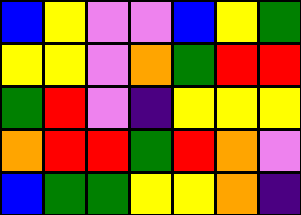[["blue", "yellow", "violet", "violet", "blue", "yellow", "green"], ["yellow", "yellow", "violet", "orange", "green", "red", "red"], ["green", "red", "violet", "indigo", "yellow", "yellow", "yellow"], ["orange", "red", "red", "green", "red", "orange", "violet"], ["blue", "green", "green", "yellow", "yellow", "orange", "indigo"]]